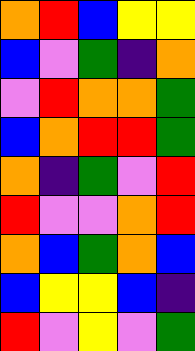[["orange", "red", "blue", "yellow", "yellow"], ["blue", "violet", "green", "indigo", "orange"], ["violet", "red", "orange", "orange", "green"], ["blue", "orange", "red", "red", "green"], ["orange", "indigo", "green", "violet", "red"], ["red", "violet", "violet", "orange", "red"], ["orange", "blue", "green", "orange", "blue"], ["blue", "yellow", "yellow", "blue", "indigo"], ["red", "violet", "yellow", "violet", "green"]]